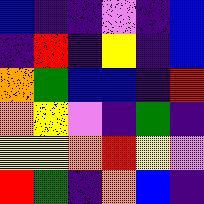[["blue", "indigo", "indigo", "violet", "indigo", "blue"], ["indigo", "red", "indigo", "yellow", "indigo", "blue"], ["orange", "green", "blue", "blue", "indigo", "red"], ["orange", "yellow", "violet", "indigo", "green", "indigo"], ["yellow", "yellow", "orange", "red", "yellow", "violet"], ["red", "green", "indigo", "orange", "blue", "indigo"]]